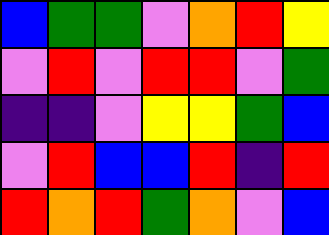[["blue", "green", "green", "violet", "orange", "red", "yellow"], ["violet", "red", "violet", "red", "red", "violet", "green"], ["indigo", "indigo", "violet", "yellow", "yellow", "green", "blue"], ["violet", "red", "blue", "blue", "red", "indigo", "red"], ["red", "orange", "red", "green", "orange", "violet", "blue"]]